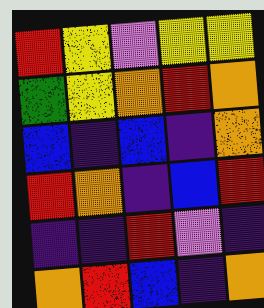[["red", "yellow", "violet", "yellow", "yellow"], ["green", "yellow", "orange", "red", "orange"], ["blue", "indigo", "blue", "indigo", "orange"], ["red", "orange", "indigo", "blue", "red"], ["indigo", "indigo", "red", "violet", "indigo"], ["orange", "red", "blue", "indigo", "orange"]]